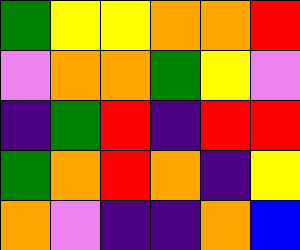[["green", "yellow", "yellow", "orange", "orange", "red"], ["violet", "orange", "orange", "green", "yellow", "violet"], ["indigo", "green", "red", "indigo", "red", "red"], ["green", "orange", "red", "orange", "indigo", "yellow"], ["orange", "violet", "indigo", "indigo", "orange", "blue"]]